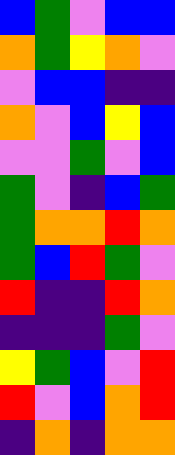[["blue", "green", "violet", "blue", "blue"], ["orange", "green", "yellow", "orange", "violet"], ["violet", "blue", "blue", "indigo", "indigo"], ["orange", "violet", "blue", "yellow", "blue"], ["violet", "violet", "green", "violet", "blue"], ["green", "violet", "indigo", "blue", "green"], ["green", "orange", "orange", "red", "orange"], ["green", "blue", "red", "green", "violet"], ["red", "indigo", "indigo", "red", "orange"], ["indigo", "indigo", "indigo", "green", "violet"], ["yellow", "green", "blue", "violet", "red"], ["red", "violet", "blue", "orange", "red"], ["indigo", "orange", "indigo", "orange", "orange"]]